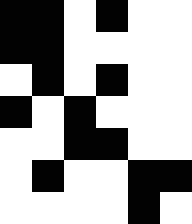[["black", "black", "white", "black", "white", "white"], ["black", "black", "white", "white", "white", "white"], ["white", "black", "white", "black", "white", "white"], ["black", "white", "black", "white", "white", "white"], ["white", "white", "black", "black", "white", "white"], ["white", "black", "white", "white", "black", "black"], ["white", "white", "white", "white", "black", "white"]]